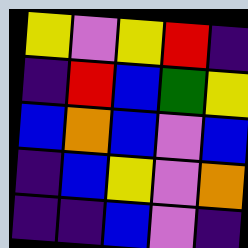[["yellow", "violet", "yellow", "red", "indigo"], ["indigo", "red", "blue", "green", "yellow"], ["blue", "orange", "blue", "violet", "blue"], ["indigo", "blue", "yellow", "violet", "orange"], ["indigo", "indigo", "blue", "violet", "indigo"]]